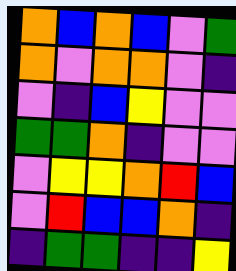[["orange", "blue", "orange", "blue", "violet", "green"], ["orange", "violet", "orange", "orange", "violet", "indigo"], ["violet", "indigo", "blue", "yellow", "violet", "violet"], ["green", "green", "orange", "indigo", "violet", "violet"], ["violet", "yellow", "yellow", "orange", "red", "blue"], ["violet", "red", "blue", "blue", "orange", "indigo"], ["indigo", "green", "green", "indigo", "indigo", "yellow"]]